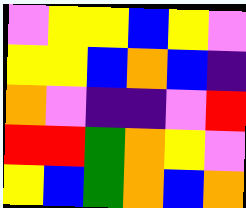[["violet", "yellow", "yellow", "blue", "yellow", "violet"], ["yellow", "yellow", "blue", "orange", "blue", "indigo"], ["orange", "violet", "indigo", "indigo", "violet", "red"], ["red", "red", "green", "orange", "yellow", "violet"], ["yellow", "blue", "green", "orange", "blue", "orange"]]